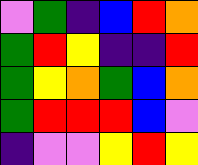[["violet", "green", "indigo", "blue", "red", "orange"], ["green", "red", "yellow", "indigo", "indigo", "red"], ["green", "yellow", "orange", "green", "blue", "orange"], ["green", "red", "red", "red", "blue", "violet"], ["indigo", "violet", "violet", "yellow", "red", "yellow"]]